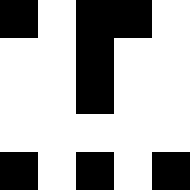[["black", "white", "black", "black", "white"], ["white", "white", "black", "white", "white"], ["white", "white", "black", "white", "white"], ["white", "white", "white", "white", "white"], ["black", "white", "black", "white", "black"]]